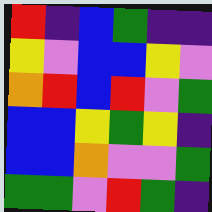[["red", "indigo", "blue", "green", "indigo", "indigo"], ["yellow", "violet", "blue", "blue", "yellow", "violet"], ["orange", "red", "blue", "red", "violet", "green"], ["blue", "blue", "yellow", "green", "yellow", "indigo"], ["blue", "blue", "orange", "violet", "violet", "green"], ["green", "green", "violet", "red", "green", "indigo"]]